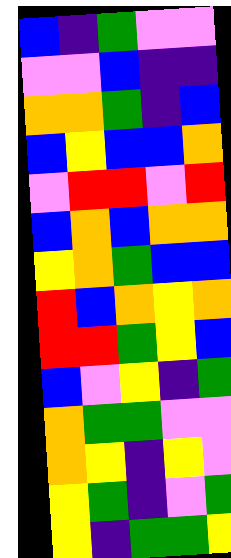[["blue", "indigo", "green", "violet", "violet"], ["violet", "violet", "blue", "indigo", "indigo"], ["orange", "orange", "green", "indigo", "blue"], ["blue", "yellow", "blue", "blue", "orange"], ["violet", "red", "red", "violet", "red"], ["blue", "orange", "blue", "orange", "orange"], ["yellow", "orange", "green", "blue", "blue"], ["red", "blue", "orange", "yellow", "orange"], ["red", "red", "green", "yellow", "blue"], ["blue", "violet", "yellow", "indigo", "green"], ["orange", "green", "green", "violet", "violet"], ["orange", "yellow", "indigo", "yellow", "violet"], ["yellow", "green", "indigo", "violet", "green"], ["yellow", "indigo", "green", "green", "yellow"]]